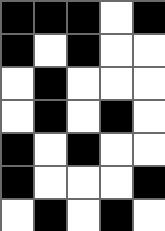[["black", "black", "black", "white", "black"], ["black", "white", "black", "white", "white"], ["white", "black", "white", "white", "white"], ["white", "black", "white", "black", "white"], ["black", "white", "black", "white", "white"], ["black", "white", "white", "white", "black"], ["white", "black", "white", "black", "white"]]